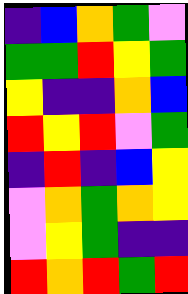[["indigo", "blue", "orange", "green", "violet"], ["green", "green", "red", "yellow", "green"], ["yellow", "indigo", "indigo", "orange", "blue"], ["red", "yellow", "red", "violet", "green"], ["indigo", "red", "indigo", "blue", "yellow"], ["violet", "orange", "green", "orange", "yellow"], ["violet", "yellow", "green", "indigo", "indigo"], ["red", "orange", "red", "green", "red"]]